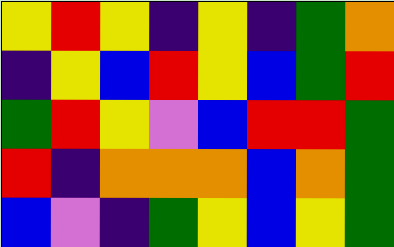[["yellow", "red", "yellow", "indigo", "yellow", "indigo", "green", "orange"], ["indigo", "yellow", "blue", "red", "yellow", "blue", "green", "red"], ["green", "red", "yellow", "violet", "blue", "red", "red", "green"], ["red", "indigo", "orange", "orange", "orange", "blue", "orange", "green"], ["blue", "violet", "indigo", "green", "yellow", "blue", "yellow", "green"]]